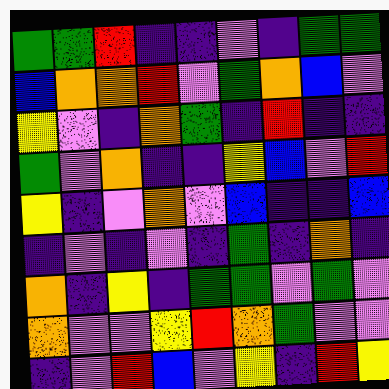[["green", "green", "red", "indigo", "indigo", "violet", "indigo", "green", "green"], ["blue", "orange", "orange", "red", "violet", "green", "orange", "blue", "violet"], ["yellow", "violet", "indigo", "orange", "green", "indigo", "red", "indigo", "indigo"], ["green", "violet", "orange", "indigo", "indigo", "yellow", "blue", "violet", "red"], ["yellow", "indigo", "violet", "orange", "violet", "blue", "indigo", "indigo", "blue"], ["indigo", "violet", "indigo", "violet", "indigo", "green", "indigo", "orange", "indigo"], ["orange", "indigo", "yellow", "indigo", "green", "green", "violet", "green", "violet"], ["orange", "violet", "violet", "yellow", "red", "orange", "green", "violet", "violet"], ["indigo", "violet", "red", "blue", "violet", "yellow", "indigo", "red", "yellow"]]